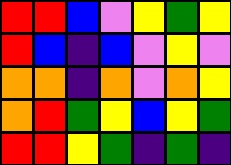[["red", "red", "blue", "violet", "yellow", "green", "yellow"], ["red", "blue", "indigo", "blue", "violet", "yellow", "violet"], ["orange", "orange", "indigo", "orange", "violet", "orange", "yellow"], ["orange", "red", "green", "yellow", "blue", "yellow", "green"], ["red", "red", "yellow", "green", "indigo", "green", "indigo"]]